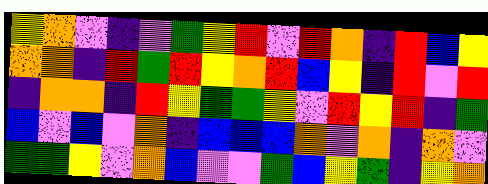[["yellow", "orange", "violet", "indigo", "violet", "green", "yellow", "red", "violet", "red", "orange", "indigo", "red", "blue", "yellow"], ["orange", "orange", "indigo", "red", "green", "red", "yellow", "orange", "red", "blue", "yellow", "indigo", "red", "violet", "red"], ["indigo", "orange", "orange", "indigo", "red", "yellow", "green", "green", "yellow", "violet", "red", "yellow", "red", "indigo", "green"], ["blue", "violet", "blue", "violet", "orange", "indigo", "blue", "blue", "blue", "orange", "violet", "orange", "indigo", "orange", "violet"], ["green", "green", "yellow", "violet", "orange", "blue", "violet", "violet", "green", "blue", "yellow", "green", "indigo", "yellow", "orange"]]